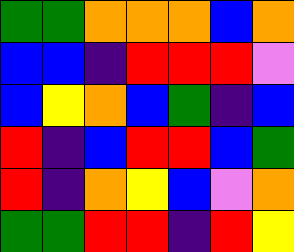[["green", "green", "orange", "orange", "orange", "blue", "orange"], ["blue", "blue", "indigo", "red", "red", "red", "violet"], ["blue", "yellow", "orange", "blue", "green", "indigo", "blue"], ["red", "indigo", "blue", "red", "red", "blue", "green"], ["red", "indigo", "orange", "yellow", "blue", "violet", "orange"], ["green", "green", "red", "red", "indigo", "red", "yellow"]]